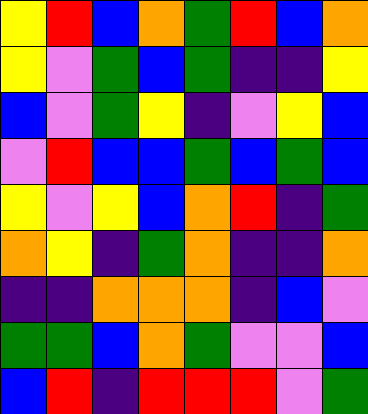[["yellow", "red", "blue", "orange", "green", "red", "blue", "orange"], ["yellow", "violet", "green", "blue", "green", "indigo", "indigo", "yellow"], ["blue", "violet", "green", "yellow", "indigo", "violet", "yellow", "blue"], ["violet", "red", "blue", "blue", "green", "blue", "green", "blue"], ["yellow", "violet", "yellow", "blue", "orange", "red", "indigo", "green"], ["orange", "yellow", "indigo", "green", "orange", "indigo", "indigo", "orange"], ["indigo", "indigo", "orange", "orange", "orange", "indigo", "blue", "violet"], ["green", "green", "blue", "orange", "green", "violet", "violet", "blue"], ["blue", "red", "indigo", "red", "red", "red", "violet", "green"]]